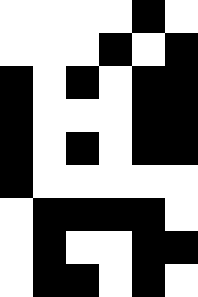[["white", "white", "white", "white", "black", "white"], ["white", "white", "white", "black", "white", "black"], ["black", "white", "black", "white", "black", "black"], ["black", "white", "white", "white", "black", "black"], ["black", "white", "black", "white", "black", "black"], ["black", "white", "white", "white", "white", "white"], ["white", "black", "black", "black", "black", "white"], ["white", "black", "white", "white", "black", "black"], ["white", "black", "black", "white", "black", "white"]]